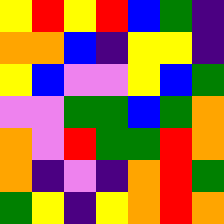[["yellow", "red", "yellow", "red", "blue", "green", "indigo"], ["orange", "orange", "blue", "indigo", "yellow", "yellow", "indigo"], ["yellow", "blue", "violet", "violet", "yellow", "blue", "green"], ["violet", "violet", "green", "green", "blue", "green", "orange"], ["orange", "violet", "red", "green", "green", "red", "orange"], ["orange", "indigo", "violet", "indigo", "orange", "red", "green"], ["green", "yellow", "indigo", "yellow", "orange", "red", "orange"]]